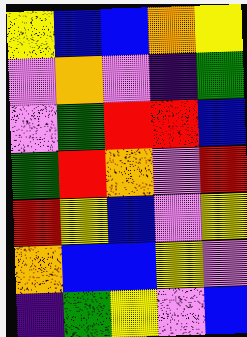[["yellow", "blue", "blue", "orange", "yellow"], ["violet", "orange", "violet", "indigo", "green"], ["violet", "green", "red", "red", "blue"], ["green", "red", "orange", "violet", "red"], ["red", "yellow", "blue", "violet", "yellow"], ["orange", "blue", "blue", "yellow", "violet"], ["indigo", "green", "yellow", "violet", "blue"]]